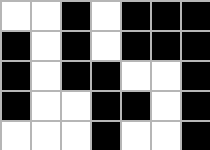[["white", "white", "black", "white", "black", "black", "black"], ["black", "white", "black", "white", "black", "black", "black"], ["black", "white", "black", "black", "white", "white", "black"], ["black", "white", "white", "black", "black", "white", "black"], ["white", "white", "white", "black", "white", "white", "black"]]